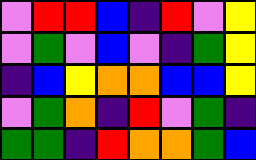[["violet", "red", "red", "blue", "indigo", "red", "violet", "yellow"], ["violet", "green", "violet", "blue", "violet", "indigo", "green", "yellow"], ["indigo", "blue", "yellow", "orange", "orange", "blue", "blue", "yellow"], ["violet", "green", "orange", "indigo", "red", "violet", "green", "indigo"], ["green", "green", "indigo", "red", "orange", "orange", "green", "blue"]]